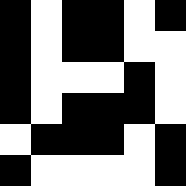[["black", "white", "black", "black", "white", "black"], ["black", "white", "black", "black", "white", "white"], ["black", "white", "white", "white", "black", "white"], ["black", "white", "black", "black", "black", "white"], ["white", "black", "black", "black", "white", "black"], ["black", "white", "white", "white", "white", "black"]]